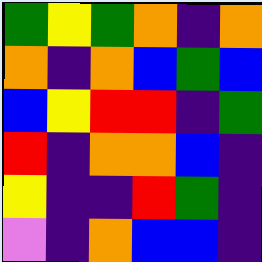[["green", "yellow", "green", "orange", "indigo", "orange"], ["orange", "indigo", "orange", "blue", "green", "blue"], ["blue", "yellow", "red", "red", "indigo", "green"], ["red", "indigo", "orange", "orange", "blue", "indigo"], ["yellow", "indigo", "indigo", "red", "green", "indigo"], ["violet", "indigo", "orange", "blue", "blue", "indigo"]]